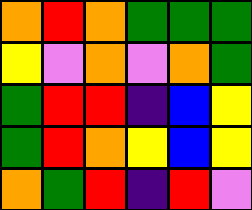[["orange", "red", "orange", "green", "green", "green"], ["yellow", "violet", "orange", "violet", "orange", "green"], ["green", "red", "red", "indigo", "blue", "yellow"], ["green", "red", "orange", "yellow", "blue", "yellow"], ["orange", "green", "red", "indigo", "red", "violet"]]